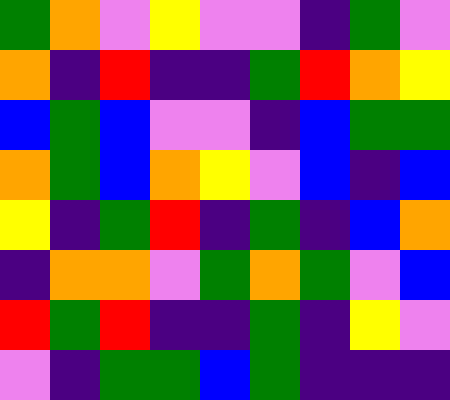[["green", "orange", "violet", "yellow", "violet", "violet", "indigo", "green", "violet"], ["orange", "indigo", "red", "indigo", "indigo", "green", "red", "orange", "yellow"], ["blue", "green", "blue", "violet", "violet", "indigo", "blue", "green", "green"], ["orange", "green", "blue", "orange", "yellow", "violet", "blue", "indigo", "blue"], ["yellow", "indigo", "green", "red", "indigo", "green", "indigo", "blue", "orange"], ["indigo", "orange", "orange", "violet", "green", "orange", "green", "violet", "blue"], ["red", "green", "red", "indigo", "indigo", "green", "indigo", "yellow", "violet"], ["violet", "indigo", "green", "green", "blue", "green", "indigo", "indigo", "indigo"]]